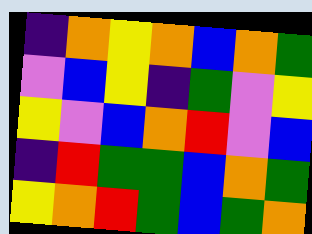[["indigo", "orange", "yellow", "orange", "blue", "orange", "green"], ["violet", "blue", "yellow", "indigo", "green", "violet", "yellow"], ["yellow", "violet", "blue", "orange", "red", "violet", "blue"], ["indigo", "red", "green", "green", "blue", "orange", "green"], ["yellow", "orange", "red", "green", "blue", "green", "orange"]]